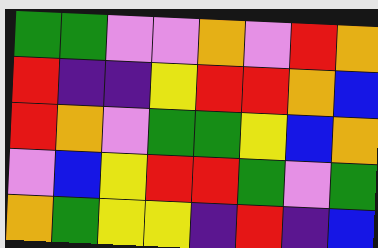[["green", "green", "violet", "violet", "orange", "violet", "red", "orange"], ["red", "indigo", "indigo", "yellow", "red", "red", "orange", "blue"], ["red", "orange", "violet", "green", "green", "yellow", "blue", "orange"], ["violet", "blue", "yellow", "red", "red", "green", "violet", "green"], ["orange", "green", "yellow", "yellow", "indigo", "red", "indigo", "blue"]]